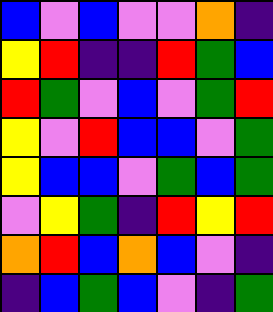[["blue", "violet", "blue", "violet", "violet", "orange", "indigo"], ["yellow", "red", "indigo", "indigo", "red", "green", "blue"], ["red", "green", "violet", "blue", "violet", "green", "red"], ["yellow", "violet", "red", "blue", "blue", "violet", "green"], ["yellow", "blue", "blue", "violet", "green", "blue", "green"], ["violet", "yellow", "green", "indigo", "red", "yellow", "red"], ["orange", "red", "blue", "orange", "blue", "violet", "indigo"], ["indigo", "blue", "green", "blue", "violet", "indigo", "green"]]